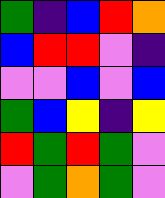[["green", "indigo", "blue", "red", "orange"], ["blue", "red", "red", "violet", "indigo"], ["violet", "violet", "blue", "violet", "blue"], ["green", "blue", "yellow", "indigo", "yellow"], ["red", "green", "red", "green", "violet"], ["violet", "green", "orange", "green", "violet"]]